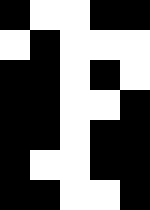[["black", "white", "white", "black", "black"], ["white", "black", "white", "white", "white"], ["black", "black", "white", "black", "white"], ["black", "black", "white", "white", "black"], ["black", "black", "white", "black", "black"], ["black", "white", "white", "black", "black"], ["black", "black", "white", "white", "black"]]